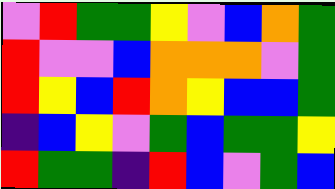[["violet", "red", "green", "green", "yellow", "violet", "blue", "orange", "green"], ["red", "violet", "violet", "blue", "orange", "orange", "orange", "violet", "green"], ["red", "yellow", "blue", "red", "orange", "yellow", "blue", "blue", "green"], ["indigo", "blue", "yellow", "violet", "green", "blue", "green", "green", "yellow"], ["red", "green", "green", "indigo", "red", "blue", "violet", "green", "blue"]]